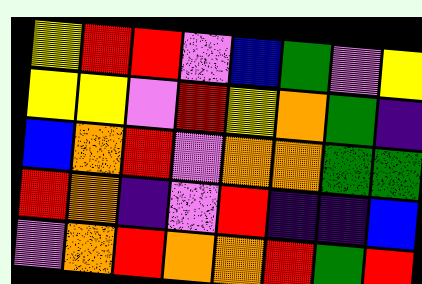[["yellow", "red", "red", "violet", "blue", "green", "violet", "yellow"], ["yellow", "yellow", "violet", "red", "yellow", "orange", "green", "indigo"], ["blue", "orange", "red", "violet", "orange", "orange", "green", "green"], ["red", "orange", "indigo", "violet", "red", "indigo", "indigo", "blue"], ["violet", "orange", "red", "orange", "orange", "red", "green", "red"]]